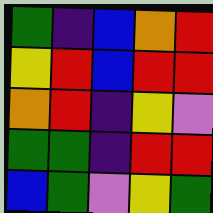[["green", "indigo", "blue", "orange", "red"], ["yellow", "red", "blue", "red", "red"], ["orange", "red", "indigo", "yellow", "violet"], ["green", "green", "indigo", "red", "red"], ["blue", "green", "violet", "yellow", "green"]]